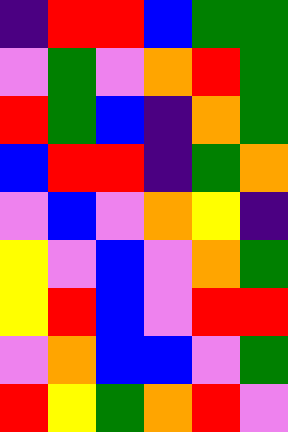[["indigo", "red", "red", "blue", "green", "green"], ["violet", "green", "violet", "orange", "red", "green"], ["red", "green", "blue", "indigo", "orange", "green"], ["blue", "red", "red", "indigo", "green", "orange"], ["violet", "blue", "violet", "orange", "yellow", "indigo"], ["yellow", "violet", "blue", "violet", "orange", "green"], ["yellow", "red", "blue", "violet", "red", "red"], ["violet", "orange", "blue", "blue", "violet", "green"], ["red", "yellow", "green", "orange", "red", "violet"]]